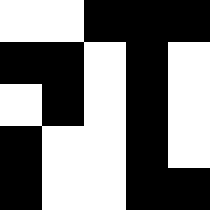[["white", "white", "black", "black", "black"], ["black", "black", "white", "black", "white"], ["white", "black", "white", "black", "white"], ["black", "white", "white", "black", "white"], ["black", "white", "white", "black", "black"]]